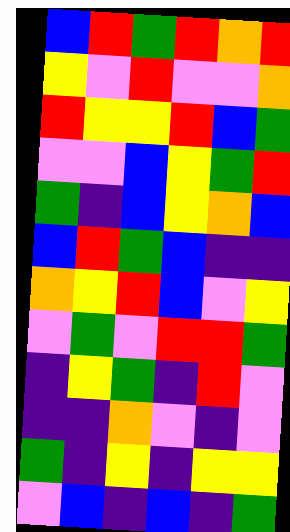[["blue", "red", "green", "red", "orange", "red"], ["yellow", "violet", "red", "violet", "violet", "orange"], ["red", "yellow", "yellow", "red", "blue", "green"], ["violet", "violet", "blue", "yellow", "green", "red"], ["green", "indigo", "blue", "yellow", "orange", "blue"], ["blue", "red", "green", "blue", "indigo", "indigo"], ["orange", "yellow", "red", "blue", "violet", "yellow"], ["violet", "green", "violet", "red", "red", "green"], ["indigo", "yellow", "green", "indigo", "red", "violet"], ["indigo", "indigo", "orange", "violet", "indigo", "violet"], ["green", "indigo", "yellow", "indigo", "yellow", "yellow"], ["violet", "blue", "indigo", "blue", "indigo", "green"]]